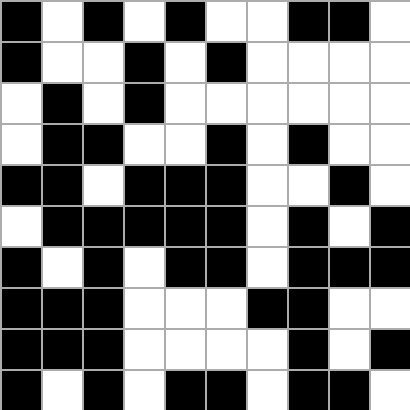[["black", "white", "black", "white", "black", "white", "white", "black", "black", "white"], ["black", "white", "white", "black", "white", "black", "white", "white", "white", "white"], ["white", "black", "white", "black", "white", "white", "white", "white", "white", "white"], ["white", "black", "black", "white", "white", "black", "white", "black", "white", "white"], ["black", "black", "white", "black", "black", "black", "white", "white", "black", "white"], ["white", "black", "black", "black", "black", "black", "white", "black", "white", "black"], ["black", "white", "black", "white", "black", "black", "white", "black", "black", "black"], ["black", "black", "black", "white", "white", "white", "black", "black", "white", "white"], ["black", "black", "black", "white", "white", "white", "white", "black", "white", "black"], ["black", "white", "black", "white", "black", "black", "white", "black", "black", "white"]]